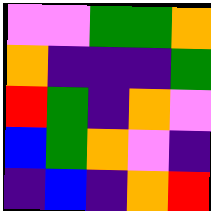[["violet", "violet", "green", "green", "orange"], ["orange", "indigo", "indigo", "indigo", "green"], ["red", "green", "indigo", "orange", "violet"], ["blue", "green", "orange", "violet", "indigo"], ["indigo", "blue", "indigo", "orange", "red"]]